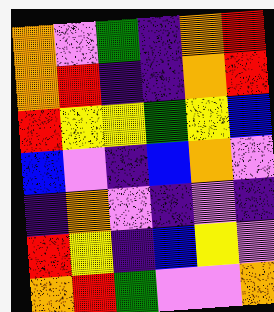[["orange", "violet", "green", "indigo", "orange", "red"], ["orange", "red", "indigo", "indigo", "orange", "red"], ["red", "yellow", "yellow", "green", "yellow", "blue"], ["blue", "violet", "indigo", "blue", "orange", "violet"], ["indigo", "orange", "violet", "indigo", "violet", "indigo"], ["red", "yellow", "indigo", "blue", "yellow", "violet"], ["orange", "red", "green", "violet", "violet", "orange"]]